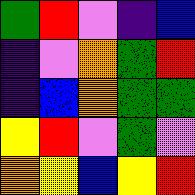[["green", "red", "violet", "indigo", "blue"], ["indigo", "violet", "orange", "green", "red"], ["indigo", "blue", "orange", "green", "green"], ["yellow", "red", "violet", "green", "violet"], ["orange", "yellow", "blue", "yellow", "red"]]